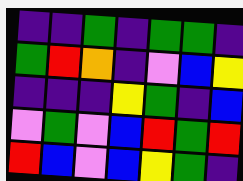[["indigo", "indigo", "green", "indigo", "green", "green", "indigo"], ["green", "red", "orange", "indigo", "violet", "blue", "yellow"], ["indigo", "indigo", "indigo", "yellow", "green", "indigo", "blue"], ["violet", "green", "violet", "blue", "red", "green", "red"], ["red", "blue", "violet", "blue", "yellow", "green", "indigo"]]